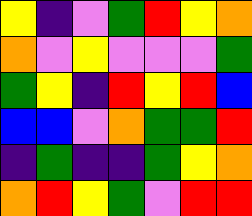[["yellow", "indigo", "violet", "green", "red", "yellow", "orange"], ["orange", "violet", "yellow", "violet", "violet", "violet", "green"], ["green", "yellow", "indigo", "red", "yellow", "red", "blue"], ["blue", "blue", "violet", "orange", "green", "green", "red"], ["indigo", "green", "indigo", "indigo", "green", "yellow", "orange"], ["orange", "red", "yellow", "green", "violet", "red", "red"]]